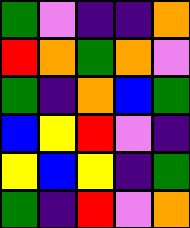[["green", "violet", "indigo", "indigo", "orange"], ["red", "orange", "green", "orange", "violet"], ["green", "indigo", "orange", "blue", "green"], ["blue", "yellow", "red", "violet", "indigo"], ["yellow", "blue", "yellow", "indigo", "green"], ["green", "indigo", "red", "violet", "orange"]]